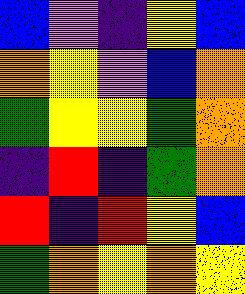[["blue", "violet", "indigo", "yellow", "blue"], ["orange", "yellow", "violet", "blue", "orange"], ["green", "yellow", "yellow", "green", "orange"], ["indigo", "red", "indigo", "green", "orange"], ["red", "indigo", "red", "yellow", "blue"], ["green", "orange", "yellow", "orange", "yellow"]]